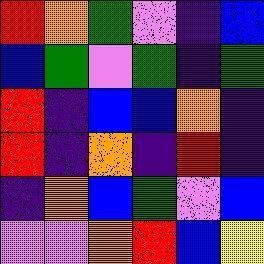[["red", "orange", "green", "violet", "indigo", "blue"], ["blue", "green", "violet", "green", "indigo", "green"], ["red", "indigo", "blue", "blue", "orange", "indigo"], ["red", "indigo", "orange", "indigo", "red", "indigo"], ["indigo", "orange", "blue", "green", "violet", "blue"], ["violet", "violet", "orange", "red", "blue", "yellow"]]